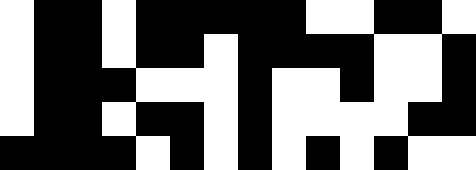[["white", "black", "black", "white", "black", "black", "black", "black", "black", "white", "white", "black", "black", "white"], ["white", "black", "black", "white", "black", "black", "white", "black", "black", "black", "black", "white", "white", "black"], ["white", "black", "black", "black", "white", "white", "white", "black", "white", "white", "black", "white", "white", "black"], ["white", "black", "black", "white", "black", "black", "white", "black", "white", "white", "white", "white", "black", "black"], ["black", "black", "black", "black", "white", "black", "white", "black", "white", "black", "white", "black", "white", "white"]]